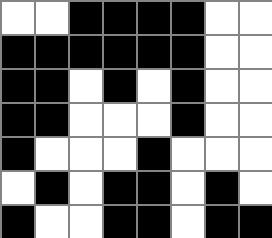[["white", "white", "black", "black", "black", "black", "white", "white"], ["black", "black", "black", "black", "black", "black", "white", "white"], ["black", "black", "white", "black", "white", "black", "white", "white"], ["black", "black", "white", "white", "white", "black", "white", "white"], ["black", "white", "white", "white", "black", "white", "white", "white"], ["white", "black", "white", "black", "black", "white", "black", "white"], ["black", "white", "white", "black", "black", "white", "black", "black"]]